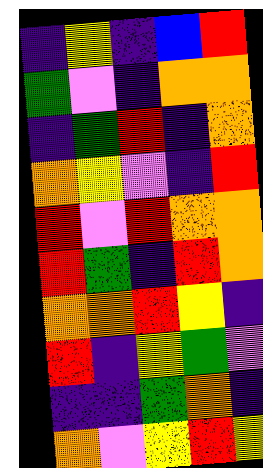[["indigo", "yellow", "indigo", "blue", "red"], ["green", "violet", "indigo", "orange", "orange"], ["indigo", "green", "red", "indigo", "orange"], ["orange", "yellow", "violet", "indigo", "red"], ["red", "violet", "red", "orange", "orange"], ["red", "green", "indigo", "red", "orange"], ["orange", "orange", "red", "yellow", "indigo"], ["red", "indigo", "yellow", "green", "violet"], ["indigo", "indigo", "green", "orange", "indigo"], ["orange", "violet", "yellow", "red", "yellow"]]